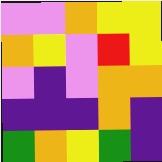[["violet", "violet", "orange", "yellow", "yellow"], ["orange", "yellow", "violet", "red", "yellow"], ["violet", "indigo", "violet", "orange", "orange"], ["indigo", "indigo", "indigo", "orange", "indigo"], ["green", "orange", "yellow", "green", "indigo"]]